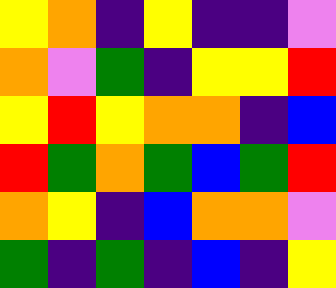[["yellow", "orange", "indigo", "yellow", "indigo", "indigo", "violet"], ["orange", "violet", "green", "indigo", "yellow", "yellow", "red"], ["yellow", "red", "yellow", "orange", "orange", "indigo", "blue"], ["red", "green", "orange", "green", "blue", "green", "red"], ["orange", "yellow", "indigo", "blue", "orange", "orange", "violet"], ["green", "indigo", "green", "indigo", "blue", "indigo", "yellow"]]